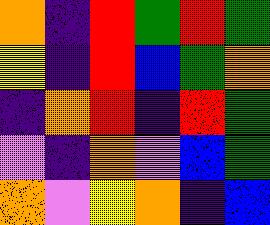[["orange", "indigo", "red", "green", "red", "green"], ["yellow", "indigo", "red", "blue", "green", "orange"], ["indigo", "orange", "red", "indigo", "red", "green"], ["violet", "indigo", "orange", "violet", "blue", "green"], ["orange", "violet", "yellow", "orange", "indigo", "blue"]]